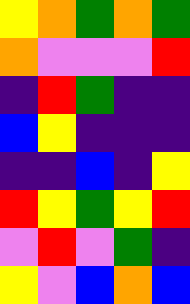[["yellow", "orange", "green", "orange", "green"], ["orange", "violet", "violet", "violet", "red"], ["indigo", "red", "green", "indigo", "indigo"], ["blue", "yellow", "indigo", "indigo", "indigo"], ["indigo", "indigo", "blue", "indigo", "yellow"], ["red", "yellow", "green", "yellow", "red"], ["violet", "red", "violet", "green", "indigo"], ["yellow", "violet", "blue", "orange", "blue"]]